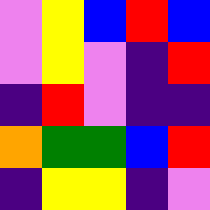[["violet", "yellow", "blue", "red", "blue"], ["violet", "yellow", "violet", "indigo", "red"], ["indigo", "red", "violet", "indigo", "indigo"], ["orange", "green", "green", "blue", "red"], ["indigo", "yellow", "yellow", "indigo", "violet"]]